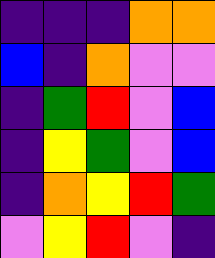[["indigo", "indigo", "indigo", "orange", "orange"], ["blue", "indigo", "orange", "violet", "violet"], ["indigo", "green", "red", "violet", "blue"], ["indigo", "yellow", "green", "violet", "blue"], ["indigo", "orange", "yellow", "red", "green"], ["violet", "yellow", "red", "violet", "indigo"]]